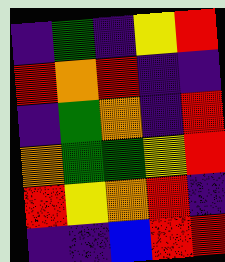[["indigo", "green", "indigo", "yellow", "red"], ["red", "orange", "red", "indigo", "indigo"], ["indigo", "green", "orange", "indigo", "red"], ["orange", "green", "green", "yellow", "red"], ["red", "yellow", "orange", "red", "indigo"], ["indigo", "indigo", "blue", "red", "red"]]